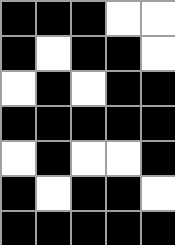[["black", "black", "black", "white", "white"], ["black", "white", "black", "black", "white"], ["white", "black", "white", "black", "black"], ["black", "black", "black", "black", "black"], ["white", "black", "white", "white", "black"], ["black", "white", "black", "black", "white"], ["black", "black", "black", "black", "black"]]